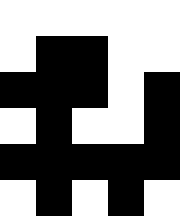[["white", "white", "white", "white", "white"], ["white", "black", "black", "white", "white"], ["black", "black", "black", "white", "black"], ["white", "black", "white", "white", "black"], ["black", "black", "black", "black", "black"], ["white", "black", "white", "black", "white"]]